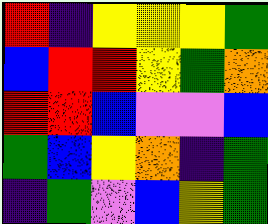[["red", "indigo", "yellow", "yellow", "yellow", "green"], ["blue", "red", "red", "yellow", "green", "orange"], ["red", "red", "blue", "violet", "violet", "blue"], ["green", "blue", "yellow", "orange", "indigo", "green"], ["indigo", "green", "violet", "blue", "yellow", "green"]]